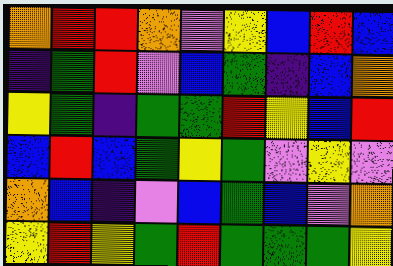[["orange", "red", "red", "orange", "violet", "yellow", "blue", "red", "blue"], ["indigo", "green", "red", "violet", "blue", "green", "indigo", "blue", "orange"], ["yellow", "green", "indigo", "green", "green", "red", "yellow", "blue", "red"], ["blue", "red", "blue", "green", "yellow", "green", "violet", "yellow", "violet"], ["orange", "blue", "indigo", "violet", "blue", "green", "blue", "violet", "orange"], ["yellow", "red", "yellow", "green", "red", "green", "green", "green", "yellow"]]